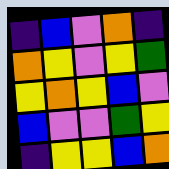[["indigo", "blue", "violet", "orange", "indigo"], ["orange", "yellow", "violet", "yellow", "green"], ["yellow", "orange", "yellow", "blue", "violet"], ["blue", "violet", "violet", "green", "yellow"], ["indigo", "yellow", "yellow", "blue", "orange"]]